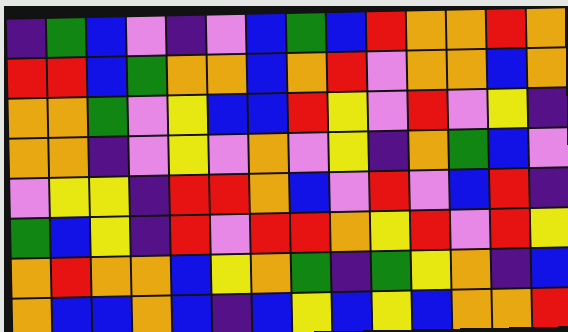[["indigo", "green", "blue", "violet", "indigo", "violet", "blue", "green", "blue", "red", "orange", "orange", "red", "orange"], ["red", "red", "blue", "green", "orange", "orange", "blue", "orange", "red", "violet", "orange", "orange", "blue", "orange"], ["orange", "orange", "green", "violet", "yellow", "blue", "blue", "red", "yellow", "violet", "red", "violet", "yellow", "indigo"], ["orange", "orange", "indigo", "violet", "yellow", "violet", "orange", "violet", "yellow", "indigo", "orange", "green", "blue", "violet"], ["violet", "yellow", "yellow", "indigo", "red", "red", "orange", "blue", "violet", "red", "violet", "blue", "red", "indigo"], ["green", "blue", "yellow", "indigo", "red", "violet", "red", "red", "orange", "yellow", "red", "violet", "red", "yellow"], ["orange", "red", "orange", "orange", "blue", "yellow", "orange", "green", "indigo", "green", "yellow", "orange", "indigo", "blue"], ["orange", "blue", "blue", "orange", "blue", "indigo", "blue", "yellow", "blue", "yellow", "blue", "orange", "orange", "red"]]